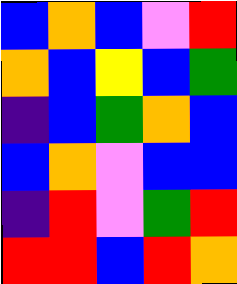[["blue", "orange", "blue", "violet", "red"], ["orange", "blue", "yellow", "blue", "green"], ["indigo", "blue", "green", "orange", "blue"], ["blue", "orange", "violet", "blue", "blue"], ["indigo", "red", "violet", "green", "red"], ["red", "red", "blue", "red", "orange"]]